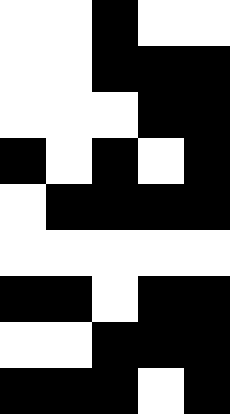[["white", "white", "black", "white", "white"], ["white", "white", "black", "black", "black"], ["white", "white", "white", "black", "black"], ["black", "white", "black", "white", "black"], ["white", "black", "black", "black", "black"], ["white", "white", "white", "white", "white"], ["black", "black", "white", "black", "black"], ["white", "white", "black", "black", "black"], ["black", "black", "black", "white", "black"]]